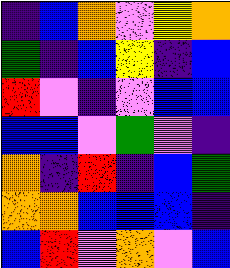[["indigo", "blue", "orange", "violet", "yellow", "orange"], ["green", "indigo", "blue", "yellow", "indigo", "blue"], ["red", "violet", "indigo", "violet", "blue", "blue"], ["blue", "blue", "violet", "green", "violet", "indigo"], ["orange", "indigo", "red", "indigo", "blue", "green"], ["orange", "orange", "blue", "blue", "blue", "indigo"], ["blue", "red", "violet", "orange", "violet", "blue"]]